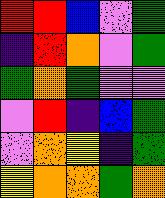[["red", "red", "blue", "violet", "green"], ["indigo", "red", "orange", "violet", "green"], ["green", "orange", "green", "violet", "violet"], ["violet", "red", "indigo", "blue", "green"], ["violet", "orange", "yellow", "indigo", "green"], ["yellow", "orange", "orange", "green", "orange"]]